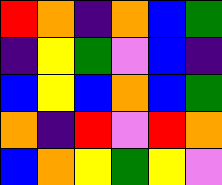[["red", "orange", "indigo", "orange", "blue", "green"], ["indigo", "yellow", "green", "violet", "blue", "indigo"], ["blue", "yellow", "blue", "orange", "blue", "green"], ["orange", "indigo", "red", "violet", "red", "orange"], ["blue", "orange", "yellow", "green", "yellow", "violet"]]